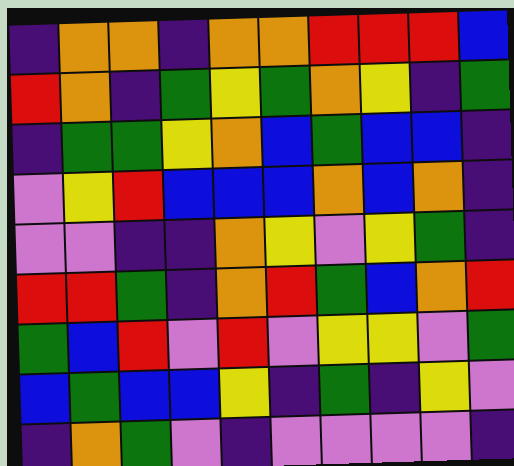[["indigo", "orange", "orange", "indigo", "orange", "orange", "red", "red", "red", "blue"], ["red", "orange", "indigo", "green", "yellow", "green", "orange", "yellow", "indigo", "green"], ["indigo", "green", "green", "yellow", "orange", "blue", "green", "blue", "blue", "indigo"], ["violet", "yellow", "red", "blue", "blue", "blue", "orange", "blue", "orange", "indigo"], ["violet", "violet", "indigo", "indigo", "orange", "yellow", "violet", "yellow", "green", "indigo"], ["red", "red", "green", "indigo", "orange", "red", "green", "blue", "orange", "red"], ["green", "blue", "red", "violet", "red", "violet", "yellow", "yellow", "violet", "green"], ["blue", "green", "blue", "blue", "yellow", "indigo", "green", "indigo", "yellow", "violet"], ["indigo", "orange", "green", "violet", "indigo", "violet", "violet", "violet", "violet", "indigo"]]